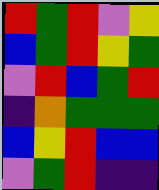[["red", "green", "red", "violet", "yellow"], ["blue", "green", "red", "yellow", "green"], ["violet", "red", "blue", "green", "red"], ["indigo", "orange", "green", "green", "green"], ["blue", "yellow", "red", "blue", "blue"], ["violet", "green", "red", "indigo", "indigo"]]